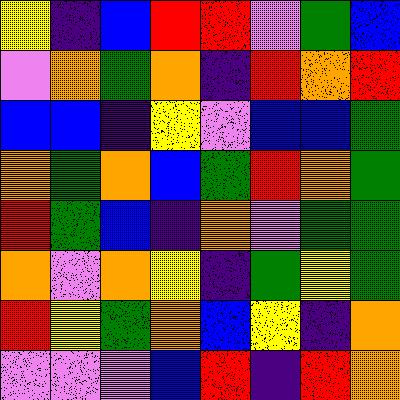[["yellow", "indigo", "blue", "red", "red", "violet", "green", "blue"], ["violet", "orange", "green", "orange", "indigo", "red", "orange", "red"], ["blue", "blue", "indigo", "yellow", "violet", "blue", "blue", "green"], ["orange", "green", "orange", "blue", "green", "red", "orange", "green"], ["red", "green", "blue", "indigo", "orange", "violet", "green", "green"], ["orange", "violet", "orange", "yellow", "indigo", "green", "yellow", "green"], ["red", "yellow", "green", "orange", "blue", "yellow", "indigo", "orange"], ["violet", "violet", "violet", "blue", "red", "indigo", "red", "orange"]]